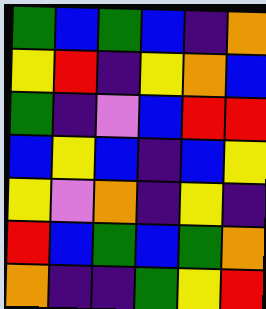[["green", "blue", "green", "blue", "indigo", "orange"], ["yellow", "red", "indigo", "yellow", "orange", "blue"], ["green", "indigo", "violet", "blue", "red", "red"], ["blue", "yellow", "blue", "indigo", "blue", "yellow"], ["yellow", "violet", "orange", "indigo", "yellow", "indigo"], ["red", "blue", "green", "blue", "green", "orange"], ["orange", "indigo", "indigo", "green", "yellow", "red"]]